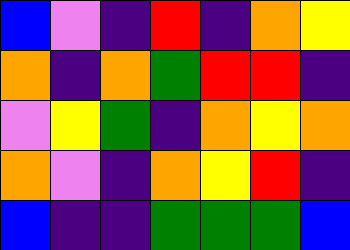[["blue", "violet", "indigo", "red", "indigo", "orange", "yellow"], ["orange", "indigo", "orange", "green", "red", "red", "indigo"], ["violet", "yellow", "green", "indigo", "orange", "yellow", "orange"], ["orange", "violet", "indigo", "orange", "yellow", "red", "indigo"], ["blue", "indigo", "indigo", "green", "green", "green", "blue"]]